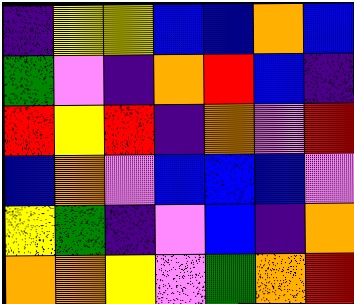[["indigo", "yellow", "yellow", "blue", "blue", "orange", "blue"], ["green", "violet", "indigo", "orange", "red", "blue", "indigo"], ["red", "yellow", "red", "indigo", "orange", "violet", "red"], ["blue", "orange", "violet", "blue", "blue", "blue", "violet"], ["yellow", "green", "indigo", "violet", "blue", "indigo", "orange"], ["orange", "orange", "yellow", "violet", "green", "orange", "red"]]